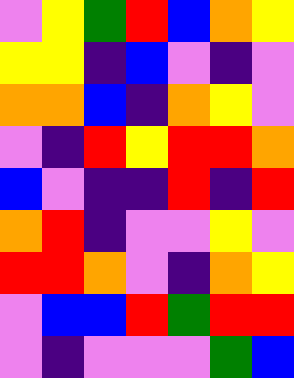[["violet", "yellow", "green", "red", "blue", "orange", "yellow"], ["yellow", "yellow", "indigo", "blue", "violet", "indigo", "violet"], ["orange", "orange", "blue", "indigo", "orange", "yellow", "violet"], ["violet", "indigo", "red", "yellow", "red", "red", "orange"], ["blue", "violet", "indigo", "indigo", "red", "indigo", "red"], ["orange", "red", "indigo", "violet", "violet", "yellow", "violet"], ["red", "red", "orange", "violet", "indigo", "orange", "yellow"], ["violet", "blue", "blue", "red", "green", "red", "red"], ["violet", "indigo", "violet", "violet", "violet", "green", "blue"]]